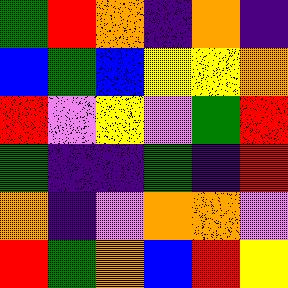[["green", "red", "orange", "indigo", "orange", "indigo"], ["blue", "green", "blue", "yellow", "yellow", "orange"], ["red", "violet", "yellow", "violet", "green", "red"], ["green", "indigo", "indigo", "green", "indigo", "red"], ["orange", "indigo", "violet", "orange", "orange", "violet"], ["red", "green", "orange", "blue", "red", "yellow"]]